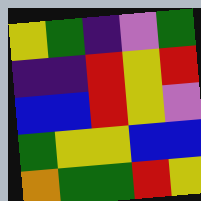[["yellow", "green", "indigo", "violet", "green"], ["indigo", "indigo", "red", "yellow", "red"], ["blue", "blue", "red", "yellow", "violet"], ["green", "yellow", "yellow", "blue", "blue"], ["orange", "green", "green", "red", "yellow"]]